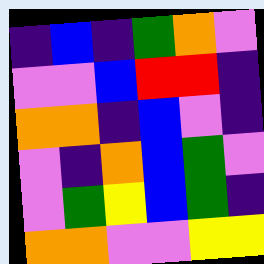[["indigo", "blue", "indigo", "green", "orange", "violet"], ["violet", "violet", "blue", "red", "red", "indigo"], ["orange", "orange", "indigo", "blue", "violet", "indigo"], ["violet", "indigo", "orange", "blue", "green", "violet"], ["violet", "green", "yellow", "blue", "green", "indigo"], ["orange", "orange", "violet", "violet", "yellow", "yellow"]]